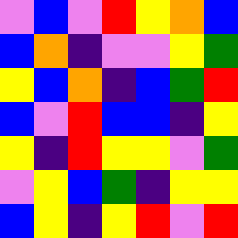[["violet", "blue", "violet", "red", "yellow", "orange", "blue"], ["blue", "orange", "indigo", "violet", "violet", "yellow", "green"], ["yellow", "blue", "orange", "indigo", "blue", "green", "red"], ["blue", "violet", "red", "blue", "blue", "indigo", "yellow"], ["yellow", "indigo", "red", "yellow", "yellow", "violet", "green"], ["violet", "yellow", "blue", "green", "indigo", "yellow", "yellow"], ["blue", "yellow", "indigo", "yellow", "red", "violet", "red"]]